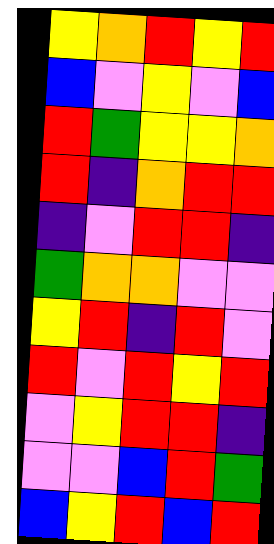[["yellow", "orange", "red", "yellow", "red"], ["blue", "violet", "yellow", "violet", "blue"], ["red", "green", "yellow", "yellow", "orange"], ["red", "indigo", "orange", "red", "red"], ["indigo", "violet", "red", "red", "indigo"], ["green", "orange", "orange", "violet", "violet"], ["yellow", "red", "indigo", "red", "violet"], ["red", "violet", "red", "yellow", "red"], ["violet", "yellow", "red", "red", "indigo"], ["violet", "violet", "blue", "red", "green"], ["blue", "yellow", "red", "blue", "red"]]